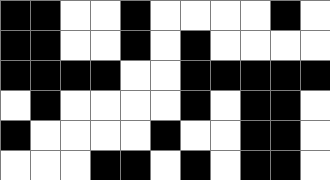[["black", "black", "white", "white", "black", "white", "white", "white", "white", "black", "white"], ["black", "black", "white", "white", "black", "white", "black", "white", "white", "white", "white"], ["black", "black", "black", "black", "white", "white", "black", "black", "black", "black", "black"], ["white", "black", "white", "white", "white", "white", "black", "white", "black", "black", "white"], ["black", "white", "white", "white", "white", "black", "white", "white", "black", "black", "white"], ["white", "white", "white", "black", "black", "white", "black", "white", "black", "black", "white"]]